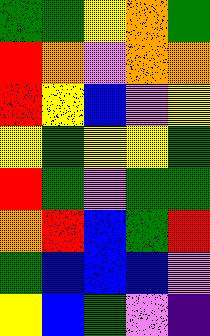[["green", "green", "yellow", "orange", "green"], ["red", "orange", "violet", "orange", "orange"], ["red", "yellow", "blue", "violet", "yellow"], ["yellow", "green", "yellow", "yellow", "green"], ["red", "green", "violet", "green", "green"], ["orange", "red", "blue", "green", "red"], ["green", "blue", "blue", "blue", "violet"], ["yellow", "blue", "green", "violet", "indigo"]]